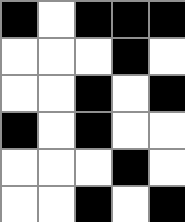[["black", "white", "black", "black", "black"], ["white", "white", "white", "black", "white"], ["white", "white", "black", "white", "black"], ["black", "white", "black", "white", "white"], ["white", "white", "white", "black", "white"], ["white", "white", "black", "white", "black"]]